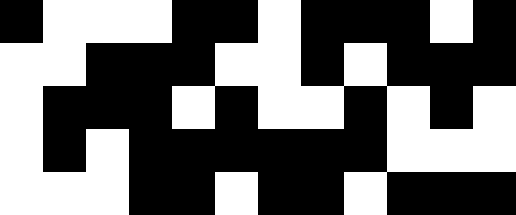[["black", "white", "white", "white", "black", "black", "white", "black", "black", "black", "white", "black"], ["white", "white", "black", "black", "black", "white", "white", "black", "white", "black", "black", "black"], ["white", "black", "black", "black", "white", "black", "white", "white", "black", "white", "black", "white"], ["white", "black", "white", "black", "black", "black", "black", "black", "black", "white", "white", "white"], ["white", "white", "white", "black", "black", "white", "black", "black", "white", "black", "black", "black"]]